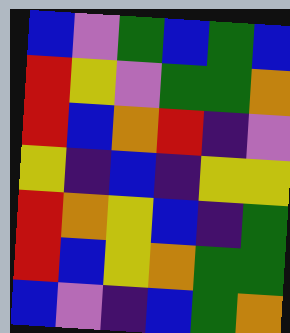[["blue", "violet", "green", "blue", "green", "blue"], ["red", "yellow", "violet", "green", "green", "orange"], ["red", "blue", "orange", "red", "indigo", "violet"], ["yellow", "indigo", "blue", "indigo", "yellow", "yellow"], ["red", "orange", "yellow", "blue", "indigo", "green"], ["red", "blue", "yellow", "orange", "green", "green"], ["blue", "violet", "indigo", "blue", "green", "orange"]]